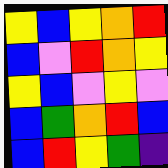[["yellow", "blue", "yellow", "orange", "red"], ["blue", "violet", "red", "orange", "yellow"], ["yellow", "blue", "violet", "yellow", "violet"], ["blue", "green", "orange", "red", "blue"], ["blue", "red", "yellow", "green", "indigo"]]